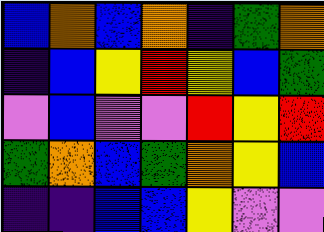[["blue", "orange", "blue", "orange", "indigo", "green", "orange"], ["indigo", "blue", "yellow", "red", "yellow", "blue", "green"], ["violet", "blue", "violet", "violet", "red", "yellow", "red"], ["green", "orange", "blue", "green", "orange", "yellow", "blue"], ["indigo", "indigo", "blue", "blue", "yellow", "violet", "violet"]]